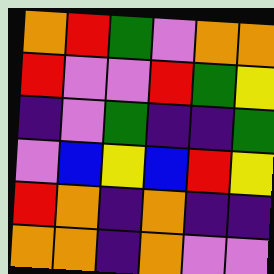[["orange", "red", "green", "violet", "orange", "orange"], ["red", "violet", "violet", "red", "green", "yellow"], ["indigo", "violet", "green", "indigo", "indigo", "green"], ["violet", "blue", "yellow", "blue", "red", "yellow"], ["red", "orange", "indigo", "orange", "indigo", "indigo"], ["orange", "orange", "indigo", "orange", "violet", "violet"]]